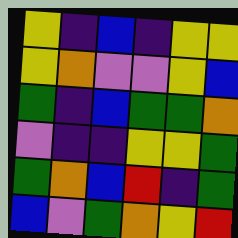[["yellow", "indigo", "blue", "indigo", "yellow", "yellow"], ["yellow", "orange", "violet", "violet", "yellow", "blue"], ["green", "indigo", "blue", "green", "green", "orange"], ["violet", "indigo", "indigo", "yellow", "yellow", "green"], ["green", "orange", "blue", "red", "indigo", "green"], ["blue", "violet", "green", "orange", "yellow", "red"]]